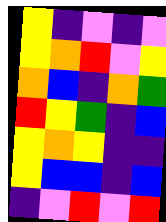[["yellow", "indigo", "violet", "indigo", "violet"], ["yellow", "orange", "red", "violet", "yellow"], ["orange", "blue", "indigo", "orange", "green"], ["red", "yellow", "green", "indigo", "blue"], ["yellow", "orange", "yellow", "indigo", "indigo"], ["yellow", "blue", "blue", "indigo", "blue"], ["indigo", "violet", "red", "violet", "red"]]